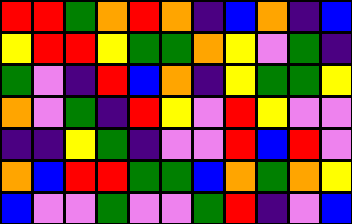[["red", "red", "green", "orange", "red", "orange", "indigo", "blue", "orange", "indigo", "blue"], ["yellow", "red", "red", "yellow", "green", "green", "orange", "yellow", "violet", "green", "indigo"], ["green", "violet", "indigo", "red", "blue", "orange", "indigo", "yellow", "green", "green", "yellow"], ["orange", "violet", "green", "indigo", "red", "yellow", "violet", "red", "yellow", "violet", "violet"], ["indigo", "indigo", "yellow", "green", "indigo", "violet", "violet", "red", "blue", "red", "violet"], ["orange", "blue", "red", "red", "green", "green", "blue", "orange", "green", "orange", "yellow"], ["blue", "violet", "violet", "green", "violet", "violet", "green", "red", "indigo", "violet", "blue"]]